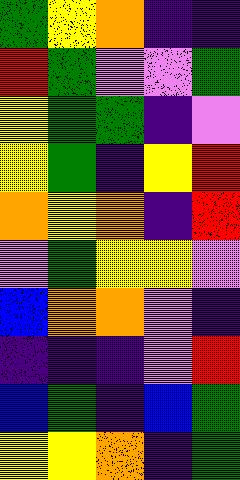[["green", "yellow", "orange", "indigo", "indigo"], ["red", "green", "violet", "violet", "green"], ["yellow", "green", "green", "indigo", "violet"], ["yellow", "green", "indigo", "yellow", "red"], ["orange", "yellow", "orange", "indigo", "red"], ["violet", "green", "yellow", "yellow", "violet"], ["blue", "orange", "orange", "violet", "indigo"], ["indigo", "indigo", "indigo", "violet", "red"], ["blue", "green", "indigo", "blue", "green"], ["yellow", "yellow", "orange", "indigo", "green"]]